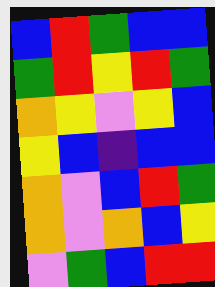[["blue", "red", "green", "blue", "blue"], ["green", "red", "yellow", "red", "green"], ["orange", "yellow", "violet", "yellow", "blue"], ["yellow", "blue", "indigo", "blue", "blue"], ["orange", "violet", "blue", "red", "green"], ["orange", "violet", "orange", "blue", "yellow"], ["violet", "green", "blue", "red", "red"]]